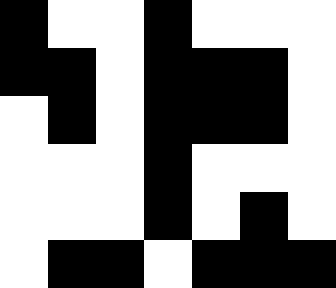[["black", "white", "white", "black", "white", "white", "white"], ["black", "black", "white", "black", "black", "black", "white"], ["white", "black", "white", "black", "black", "black", "white"], ["white", "white", "white", "black", "white", "white", "white"], ["white", "white", "white", "black", "white", "black", "white"], ["white", "black", "black", "white", "black", "black", "black"]]